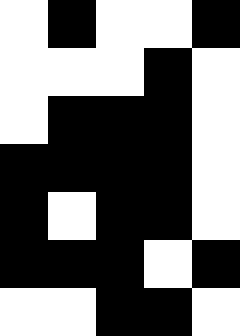[["white", "black", "white", "white", "black"], ["white", "white", "white", "black", "white"], ["white", "black", "black", "black", "white"], ["black", "black", "black", "black", "white"], ["black", "white", "black", "black", "white"], ["black", "black", "black", "white", "black"], ["white", "white", "black", "black", "white"]]